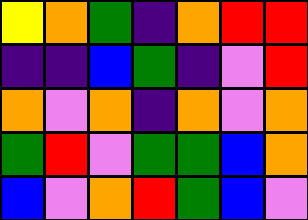[["yellow", "orange", "green", "indigo", "orange", "red", "red"], ["indigo", "indigo", "blue", "green", "indigo", "violet", "red"], ["orange", "violet", "orange", "indigo", "orange", "violet", "orange"], ["green", "red", "violet", "green", "green", "blue", "orange"], ["blue", "violet", "orange", "red", "green", "blue", "violet"]]